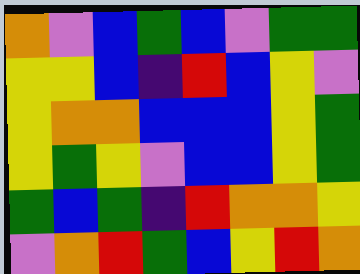[["orange", "violet", "blue", "green", "blue", "violet", "green", "green"], ["yellow", "yellow", "blue", "indigo", "red", "blue", "yellow", "violet"], ["yellow", "orange", "orange", "blue", "blue", "blue", "yellow", "green"], ["yellow", "green", "yellow", "violet", "blue", "blue", "yellow", "green"], ["green", "blue", "green", "indigo", "red", "orange", "orange", "yellow"], ["violet", "orange", "red", "green", "blue", "yellow", "red", "orange"]]